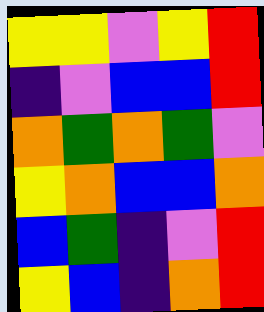[["yellow", "yellow", "violet", "yellow", "red"], ["indigo", "violet", "blue", "blue", "red"], ["orange", "green", "orange", "green", "violet"], ["yellow", "orange", "blue", "blue", "orange"], ["blue", "green", "indigo", "violet", "red"], ["yellow", "blue", "indigo", "orange", "red"]]